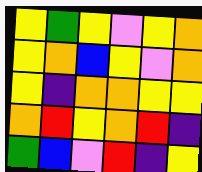[["yellow", "green", "yellow", "violet", "yellow", "orange"], ["yellow", "orange", "blue", "yellow", "violet", "orange"], ["yellow", "indigo", "orange", "orange", "yellow", "yellow"], ["orange", "red", "yellow", "orange", "red", "indigo"], ["green", "blue", "violet", "red", "indigo", "yellow"]]